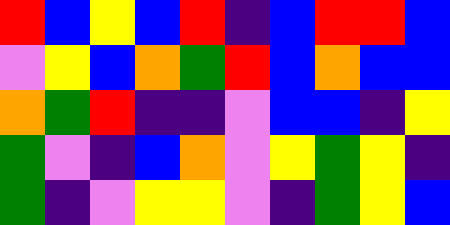[["red", "blue", "yellow", "blue", "red", "indigo", "blue", "red", "red", "blue"], ["violet", "yellow", "blue", "orange", "green", "red", "blue", "orange", "blue", "blue"], ["orange", "green", "red", "indigo", "indigo", "violet", "blue", "blue", "indigo", "yellow"], ["green", "violet", "indigo", "blue", "orange", "violet", "yellow", "green", "yellow", "indigo"], ["green", "indigo", "violet", "yellow", "yellow", "violet", "indigo", "green", "yellow", "blue"]]